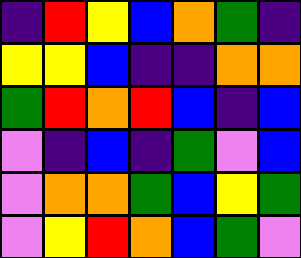[["indigo", "red", "yellow", "blue", "orange", "green", "indigo"], ["yellow", "yellow", "blue", "indigo", "indigo", "orange", "orange"], ["green", "red", "orange", "red", "blue", "indigo", "blue"], ["violet", "indigo", "blue", "indigo", "green", "violet", "blue"], ["violet", "orange", "orange", "green", "blue", "yellow", "green"], ["violet", "yellow", "red", "orange", "blue", "green", "violet"]]